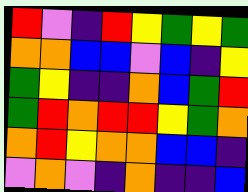[["red", "violet", "indigo", "red", "yellow", "green", "yellow", "green"], ["orange", "orange", "blue", "blue", "violet", "blue", "indigo", "yellow"], ["green", "yellow", "indigo", "indigo", "orange", "blue", "green", "red"], ["green", "red", "orange", "red", "red", "yellow", "green", "orange"], ["orange", "red", "yellow", "orange", "orange", "blue", "blue", "indigo"], ["violet", "orange", "violet", "indigo", "orange", "indigo", "indigo", "blue"]]